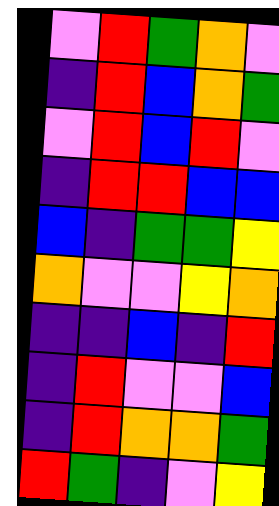[["violet", "red", "green", "orange", "violet"], ["indigo", "red", "blue", "orange", "green"], ["violet", "red", "blue", "red", "violet"], ["indigo", "red", "red", "blue", "blue"], ["blue", "indigo", "green", "green", "yellow"], ["orange", "violet", "violet", "yellow", "orange"], ["indigo", "indigo", "blue", "indigo", "red"], ["indigo", "red", "violet", "violet", "blue"], ["indigo", "red", "orange", "orange", "green"], ["red", "green", "indigo", "violet", "yellow"]]